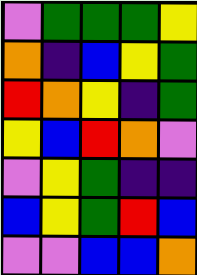[["violet", "green", "green", "green", "yellow"], ["orange", "indigo", "blue", "yellow", "green"], ["red", "orange", "yellow", "indigo", "green"], ["yellow", "blue", "red", "orange", "violet"], ["violet", "yellow", "green", "indigo", "indigo"], ["blue", "yellow", "green", "red", "blue"], ["violet", "violet", "blue", "blue", "orange"]]